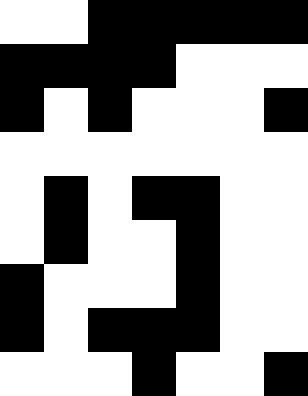[["white", "white", "black", "black", "black", "black", "black"], ["black", "black", "black", "black", "white", "white", "white"], ["black", "white", "black", "white", "white", "white", "black"], ["white", "white", "white", "white", "white", "white", "white"], ["white", "black", "white", "black", "black", "white", "white"], ["white", "black", "white", "white", "black", "white", "white"], ["black", "white", "white", "white", "black", "white", "white"], ["black", "white", "black", "black", "black", "white", "white"], ["white", "white", "white", "black", "white", "white", "black"]]